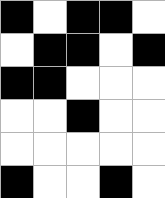[["black", "white", "black", "black", "white"], ["white", "black", "black", "white", "black"], ["black", "black", "white", "white", "white"], ["white", "white", "black", "white", "white"], ["white", "white", "white", "white", "white"], ["black", "white", "white", "black", "white"]]